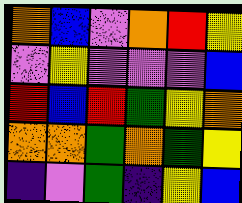[["orange", "blue", "violet", "orange", "red", "yellow"], ["violet", "yellow", "violet", "violet", "violet", "blue"], ["red", "blue", "red", "green", "yellow", "orange"], ["orange", "orange", "green", "orange", "green", "yellow"], ["indigo", "violet", "green", "indigo", "yellow", "blue"]]